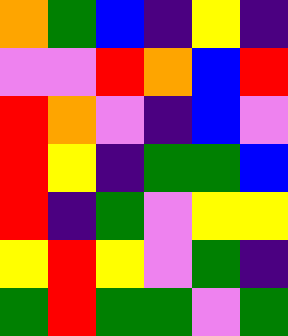[["orange", "green", "blue", "indigo", "yellow", "indigo"], ["violet", "violet", "red", "orange", "blue", "red"], ["red", "orange", "violet", "indigo", "blue", "violet"], ["red", "yellow", "indigo", "green", "green", "blue"], ["red", "indigo", "green", "violet", "yellow", "yellow"], ["yellow", "red", "yellow", "violet", "green", "indigo"], ["green", "red", "green", "green", "violet", "green"]]